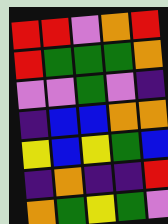[["red", "red", "violet", "orange", "red"], ["red", "green", "green", "green", "orange"], ["violet", "violet", "green", "violet", "indigo"], ["indigo", "blue", "blue", "orange", "orange"], ["yellow", "blue", "yellow", "green", "blue"], ["indigo", "orange", "indigo", "indigo", "red"], ["orange", "green", "yellow", "green", "violet"]]